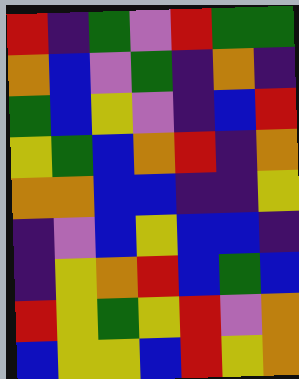[["red", "indigo", "green", "violet", "red", "green", "green"], ["orange", "blue", "violet", "green", "indigo", "orange", "indigo"], ["green", "blue", "yellow", "violet", "indigo", "blue", "red"], ["yellow", "green", "blue", "orange", "red", "indigo", "orange"], ["orange", "orange", "blue", "blue", "indigo", "indigo", "yellow"], ["indigo", "violet", "blue", "yellow", "blue", "blue", "indigo"], ["indigo", "yellow", "orange", "red", "blue", "green", "blue"], ["red", "yellow", "green", "yellow", "red", "violet", "orange"], ["blue", "yellow", "yellow", "blue", "red", "yellow", "orange"]]